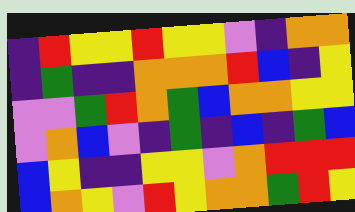[["indigo", "red", "yellow", "yellow", "red", "yellow", "yellow", "violet", "indigo", "orange", "orange"], ["indigo", "green", "indigo", "indigo", "orange", "orange", "orange", "red", "blue", "indigo", "yellow"], ["violet", "violet", "green", "red", "orange", "green", "blue", "orange", "orange", "yellow", "yellow"], ["violet", "orange", "blue", "violet", "indigo", "green", "indigo", "blue", "indigo", "green", "blue"], ["blue", "yellow", "indigo", "indigo", "yellow", "yellow", "violet", "orange", "red", "red", "red"], ["blue", "orange", "yellow", "violet", "red", "yellow", "orange", "orange", "green", "red", "yellow"]]